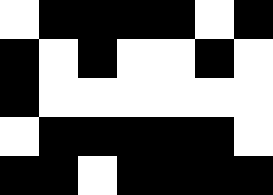[["white", "black", "black", "black", "black", "white", "black"], ["black", "white", "black", "white", "white", "black", "white"], ["black", "white", "white", "white", "white", "white", "white"], ["white", "black", "black", "black", "black", "black", "white"], ["black", "black", "white", "black", "black", "black", "black"]]